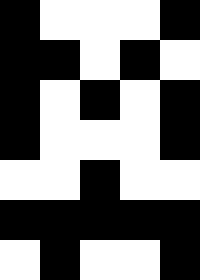[["black", "white", "white", "white", "black"], ["black", "black", "white", "black", "white"], ["black", "white", "black", "white", "black"], ["black", "white", "white", "white", "black"], ["white", "white", "black", "white", "white"], ["black", "black", "black", "black", "black"], ["white", "black", "white", "white", "black"]]